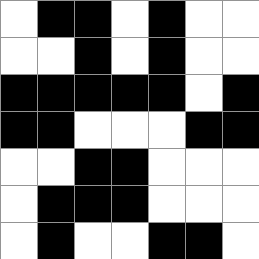[["white", "black", "black", "white", "black", "white", "white"], ["white", "white", "black", "white", "black", "white", "white"], ["black", "black", "black", "black", "black", "white", "black"], ["black", "black", "white", "white", "white", "black", "black"], ["white", "white", "black", "black", "white", "white", "white"], ["white", "black", "black", "black", "white", "white", "white"], ["white", "black", "white", "white", "black", "black", "white"]]